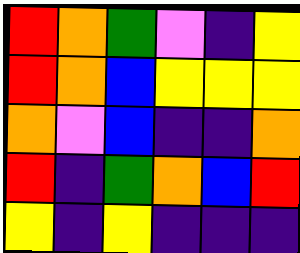[["red", "orange", "green", "violet", "indigo", "yellow"], ["red", "orange", "blue", "yellow", "yellow", "yellow"], ["orange", "violet", "blue", "indigo", "indigo", "orange"], ["red", "indigo", "green", "orange", "blue", "red"], ["yellow", "indigo", "yellow", "indigo", "indigo", "indigo"]]